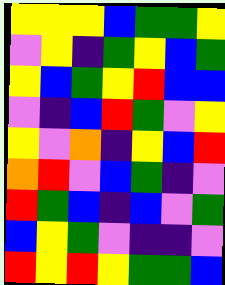[["yellow", "yellow", "yellow", "blue", "green", "green", "yellow"], ["violet", "yellow", "indigo", "green", "yellow", "blue", "green"], ["yellow", "blue", "green", "yellow", "red", "blue", "blue"], ["violet", "indigo", "blue", "red", "green", "violet", "yellow"], ["yellow", "violet", "orange", "indigo", "yellow", "blue", "red"], ["orange", "red", "violet", "blue", "green", "indigo", "violet"], ["red", "green", "blue", "indigo", "blue", "violet", "green"], ["blue", "yellow", "green", "violet", "indigo", "indigo", "violet"], ["red", "yellow", "red", "yellow", "green", "green", "blue"]]